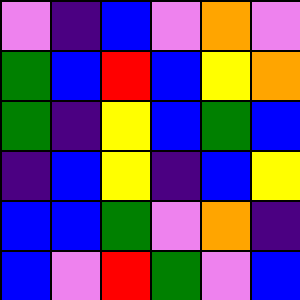[["violet", "indigo", "blue", "violet", "orange", "violet"], ["green", "blue", "red", "blue", "yellow", "orange"], ["green", "indigo", "yellow", "blue", "green", "blue"], ["indigo", "blue", "yellow", "indigo", "blue", "yellow"], ["blue", "blue", "green", "violet", "orange", "indigo"], ["blue", "violet", "red", "green", "violet", "blue"]]